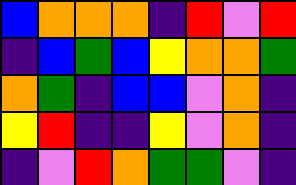[["blue", "orange", "orange", "orange", "indigo", "red", "violet", "red"], ["indigo", "blue", "green", "blue", "yellow", "orange", "orange", "green"], ["orange", "green", "indigo", "blue", "blue", "violet", "orange", "indigo"], ["yellow", "red", "indigo", "indigo", "yellow", "violet", "orange", "indigo"], ["indigo", "violet", "red", "orange", "green", "green", "violet", "indigo"]]